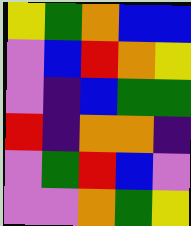[["yellow", "green", "orange", "blue", "blue"], ["violet", "blue", "red", "orange", "yellow"], ["violet", "indigo", "blue", "green", "green"], ["red", "indigo", "orange", "orange", "indigo"], ["violet", "green", "red", "blue", "violet"], ["violet", "violet", "orange", "green", "yellow"]]